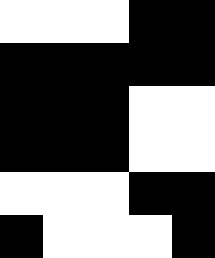[["white", "white", "white", "black", "black"], ["black", "black", "black", "black", "black"], ["black", "black", "black", "white", "white"], ["black", "black", "black", "white", "white"], ["white", "white", "white", "black", "black"], ["black", "white", "white", "white", "black"]]